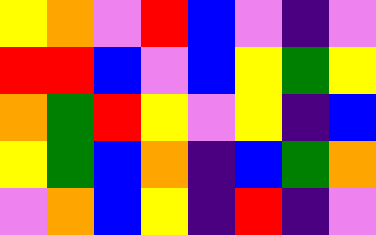[["yellow", "orange", "violet", "red", "blue", "violet", "indigo", "violet"], ["red", "red", "blue", "violet", "blue", "yellow", "green", "yellow"], ["orange", "green", "red", "yellow", "violet", "yellow", "indigo", "blue"], ["yellow", "green", "blue", "orange", "indigo", "blue", "green", "orange"], ["violet", "orange", "blue", "yellow", "indigo", "red", "indigo", "violet"]]